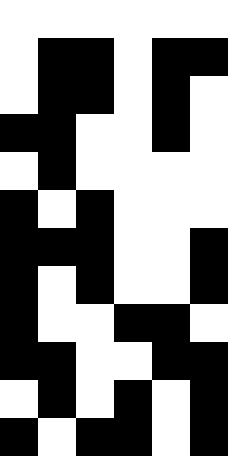[["white", "white", "white", "white", "white", "white"], ["white", "black", "black", "white", "black", "black"], ["white", "black", "black", "white", "black", "white"], ["black", "black", "white", "white", "black", "white"], ["white", "black", "white", "white", "white", "white"], ["black", "white", "black", "white", "white", "white"], ["black", "black", "black", "white", "white", "black"], ["black", "white", "black", "white", "white", "black"], ["black", "white", "white", "black", "black", "white"], ["black", "black", "white", "white", "black", "black"], ["white", "black", "white", "black", "white", "black"], ["black", "white", "black", "black", "white", "black"]]